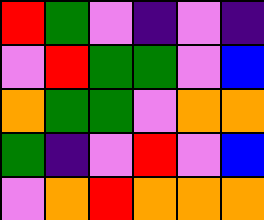[["red", "green", "violet", "indigo", "violet", "indigo"], ["violet", "red", "green", "green", "violet", "blue"], ["orange", "green", "green", "violet", "orange", "orange"], ["green", "indigo", "violet", "red", "violet", "blue"], ["violet", "orange", "red", "orange", "orange", "orange"]]